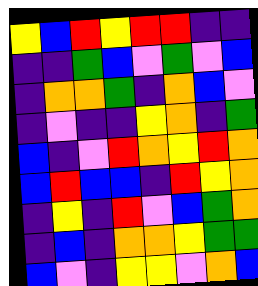[["yellow", "blue", "red", "yellow", "red", "red", "indigo", "indigo"], ["indigo", "indigo", "green", "blue", "violet", "green", "violet", "blue"], ["indigo", "orange", "orange", "green", "indigo", "orange", "blue", "violet"], ["indigo", "violet", "indigo", "indigo", "yellow", "orange", "indigo", "green"], ["blue", "indigo", "violet", "red", "orange", "yellow", "red", "orange"], ["blue", "red", "blue", "blue", "indigo", "red", "yellow", "orange"], ["indigo", "yellow", "indigo", "red", "violet", "blue", "green", "orange"], ["indigo", "blue", "indigo", "orange", "orange", "yellow", "green", "green"], ["blue", "violet", "indigo", "yellow", "yellow", "violet", "orange", "blue"]]